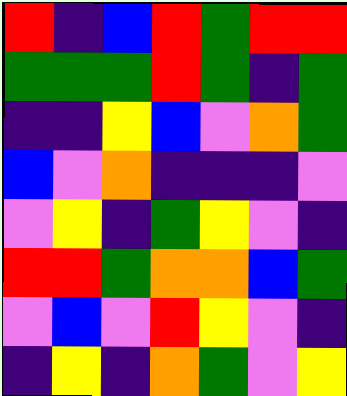[["red", "indigo", "blue", "red", "green", "red", "red"], ["green", "green", "green", "red", "green", "indigo", "green"], ["indigo", "indigo", "yellow", "blue", "violet", "orange", "green"], ["blue", "violet", "orange", "indigo", "indigo", "indigo", "violet"], ["violet", "yellow", "indigo", "green", "yellow", "violet", "indigo"], ["red", "red", "green", "orange", "orange", "blue", "green"], ["violet", "blue", "violet", "red", "yellow", "violet", "indigo"], ["indigo", "yellow", "indigo", "orange", "green", "violet", "yellow"]]